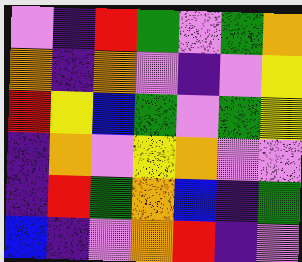[["violet", "indigo", "red", "green", "violet", "green", "orange"], ["orange", "indigo", "orange", "violet", "indigo", "violet", "yellow"], ["red", "yellow", "blue", "green", "violet", "green", "yellow"], ["indigo", "orange", "violet", "yellow", "orange", "violet", "violet"], ["indigo", "red", "green", "orange", "blue", "indigo", "green"], ["blue", "indigo", "violet", "orange", "red", "indigo", "violet"]]